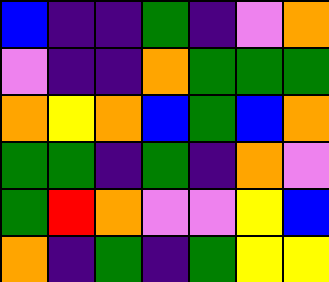[["blue", "indigo", "indigo", "green", "indigo", "violet", "orange"], ["violet", "indigo", "indigo", "orange", "green", "green", "green"], ["orange", "yellow", "orange", "blue", "green", "blue", "orange"], ["green", "green", "indigo", "green", "indigo", "orange", "violet"], ["green", "red", "orange", "violet", "violet", "yellow", "blue"], ["orange", "indigo", "green", "indigo", "green", "yellow", "yellow"]]